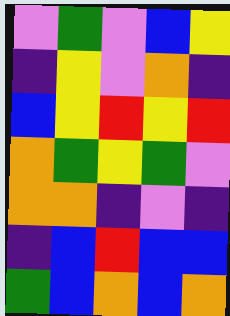[["violet", "green", "violet", "blue", "yellow"], ["indigo", "yellow", "violet", "orange", "indigo"], ["blue", "yellow", "red", "yellow", "red"], ["orange", "green", "yellow", "green", "violet"], ["orange", "orange", "indigo", "violet", "indigo"], ["indigo", "blue", "red", "blue", "blue"], ["green", "blue", "orange", "blue", "orange"]]